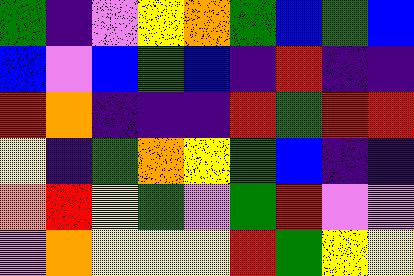[["green", "indigo", "violet", "yellow", "orange", "green", "blue", "green", "blue"], ["blue", "violet", "blue", "green", "blue", "indigo", "red", "indigo", "indigo"], ["red", "orange", "indigo", "indigo", "indigo", "red", "green", "red", "red"], ["yellow", "indigo", "green", "orange", "yellow", "green", "blue", "indigo", "indigo"], ["orange", "red", "yellow", "green", "violet", "green", "red", "violet", "violet"], ["violet", "orange", "yellow", "yellow", "yellow", "red", "green", "yellow", "yellow"]]